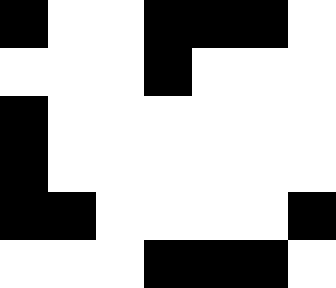[["black", "white", "white", "black", "black", "black", "white"], ["white", "white", "white", "black", "white", "white", "white"], ["black", "white", "white", "white", "white", "white", "white"], ["black", "white", "white", "white", "white", "white", "white"], ["black", "black", "white", "white", "white", "white", "black"], ["white", "white", "white", "black", "black", "black", "white"]]